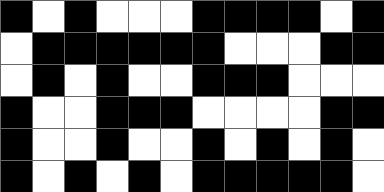[["black", "white", "black", "white", "white", "white", "black", "black", "black", "black", "white", "black"], ["white", "black", "black", "black", "black", "black", "black", "white", "white", "white", "black", "black"], ["white", "black", "white", "black", "white", "white", "black", "black", "black", "white", "white", "white"], ["black", "white", "white", "black", "black", "black", "white", "white", "white", "white", "black", "black"], ["black", "white", "white", "black", "white", "white", "black", "white", "black", "white", "black", "white"], ["black", "white", "black", "white", "black", "white", "black", "black", "black", "black", "black", "white"]]